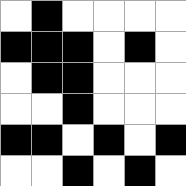[["white", "black", "white", "white", "white", "white"], ["black", "black", "black", "white", "black", "white"], ["white", "black", "black", "white", "white", "white"], ["white", "white", "black", "white", "white", "white"], ["black", "black", "white", "black", "white", "black"], ["white", "white", "black", "white", "black", "white"]]